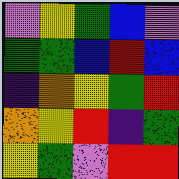[["violet", "yellow", "green", "blue", "violet"], ["green", "green", "blue", "red", "blue"], ["indigo", "orange", "yellow", "green", "red"], ["orange", "yellow", "red", "indigo", "green"], ["yellow", "green", "violet", "red", "red"]]